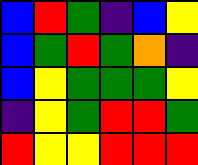[["blue", "red", "green", "indigo", "blue", "yellow"], ["blue", "green", "red", "green", "orange", "indigo"], ["blue", "yellow", "green", "green", "green", "yellow"], ["indigo", "yellow", "green", "red", "red", "green"], ["red", "yellow", "yellow", "red", "red", "red"]]